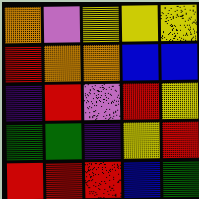[["orange", "violet", "yellow", "yellow", "yellow"], ["red", "orange", "orange", "blue", "blue"], ["indigo", "red", "violet", "red", "yellow"], ["green", "green", "indigo", "yellow", "red"], ["red", "red", "red", "blue", "green"]]